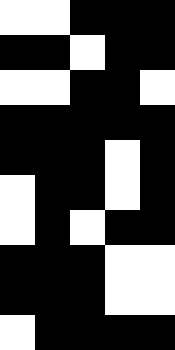[["white", "white", "black", "black", "black"], ["black", "black", "white", "black", "black"], ["white", "white", "black", "black", "white"], ["black", "black", "black", "black", "black"], ["black", "black", "black", "white", "black"], ["white", "black", "black", "white", "black"], ["white", "black", "white", "black", "black"], ["black", "black", "black", "white", "white"], ["black", "black", "black", "white", "white"], ["white", "black", "black", "black", "black"]]